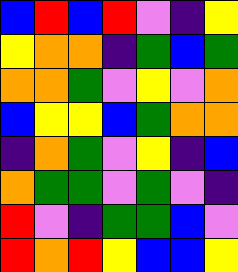[["blue", "red", "blue", "red", "violet", "indigo", "yellow"], ["yellow", "orange", "orange", "indigo", "green", "blue", "green"], ["orange", "orange", "green", "violet", "yellow", "violet", "orange"], ["blue", "yellow", "yellow", "blue", "green", "orange", "orange"], ["indigo", "orange", "green", "violet", "yellow", "indigo", "blue"], ["orange", "green", "green", "violet", "green", "violet", "indigo"], ["red", "violet", "indigo", "green", "green", "blue", "violet"], ["red", "orange", "red", "yellow", "blue", "blue", "yellow"]]